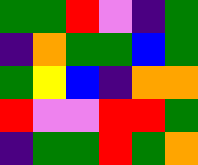[["green", "green", "red", "violet", "indigo", "green"], ["indigo", "orange", "green", "green", "blue", "green"], ["green", "yellow", "blue", "indigo", "orange", "orange"], ["red", "violet", "violet", "red", "red", "green"], ["indigo", "green", "green", "red", "green", "orange"]]